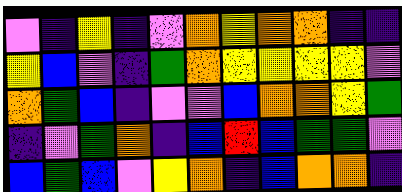[["violet", "indigo", "yellow", "indigo", "violet", "orange", "yellow", "orange", "orange", "indigo", "indigo"], ["yellow", "blue", "violet", "indigo", "green", "orange", "yellow", "yellow", "yellow", "yellow", "violet"], ["orange", "green", "blue", "indigo", "violet", "violet", "blue", "orange", "orange", "yellow", "green"], ["indigo", "violet", "green", "orange", "indigo", "blue", "red", "blue", "green", "green", "violet"], ["blue", "green", "blue", "violet", "yellow", "orange", "indigo", "blue", "orange", "orange", "indigo"]]